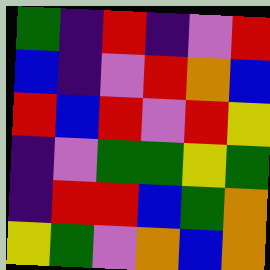[["green", "indigo", "red", "indigo", "violet", "red"], ["blue", "indigo", "violet", "red", "orange", "blue"], ["red", "blue", "red", "violet", "red", "yellow"], ["indigo", "violet", "green", "green", "yellow", "green"], ["indigo", "red", "red", "blue", "green", "orange"], ["yellow", "green", "violet", "orange", "blue", "orange"]]